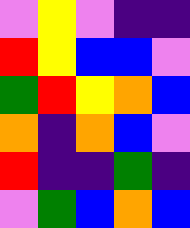[["violet", "yellow", "violet", "indigo", "indigo"], ["red", "yellow", "blue", "blue", "violet"], ["green", "red", "yellow", "orange", "blue"], ["orange", "indigo", "orange", "blue", "violet"], ["red", "indigo", "indigo", "green", "indigo"], ["violet", "green", "blue", "orange", "blue"]]